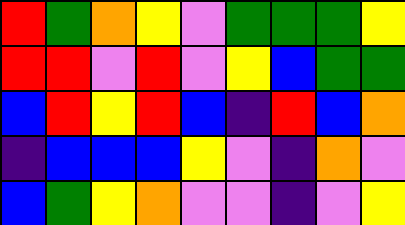[["red", "green", "orange", "yellow", "violet", "green", "green", "green", "yellow"], ["red", "red", "violet", "red", "violet", "yellow", "blue", "green", "green"], ["blue", "red", "yellow", "red", "blue", "indigo", "red", "blue", "orange"], ["indigo", "blue", "blue", "blue", "yellow", "violet", "indigo", "orange", "violet"], ["blue", "green", "yellow", "orange", "violet", "violet", "indigo", "violet", "yellow"]]